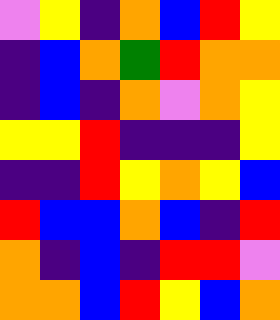[["violet", "yellow", "indigo", "orange", "blue", "red", "yellow"], ["indigo", "blue", "orange", "green", "red", "orange", "orange"], ["indigo", "blue", "indigo", "orange", "violet", "orange", "yellow"], ["yellow", "yellow", "red", "indigo", "indigo", "indigo", "yellow"], ["indigo", "indigo", "red", "yellow", "orange", "yellow", "blue"], ["red", "blue", "blue", "orange", "blue", "indigo", "red"], ["orange", "indigo", "blue", "indigo", "red", "red", "violet"], ["orange", "orange", "blue", "red", "yellow", "blue", "orange"]]